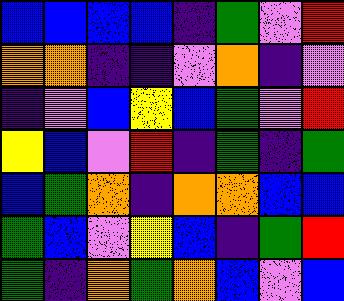[["blue", "blue", "blue", "blue", "indigo", "green", "violet", "red"], ["orange", "orange", "indigo", "indigo", "violet", "orange", "indigo", "violet"], ["indigo", "violet", "blue", "yellow", "blue", "green", "violet", "red"], ["yellow", "blue", "violet", "red", "indigo", "green", "indigo", "green"], ["blue", "green", "orange", "indigo", "orange", "orange", "blue", "blue"], ["green", "blue", "violet", "yellow", "blue", "indigo", "green", "red"], ["green", "indigo", "orange", "green", "orange", "blue", "violet", "blue"]]